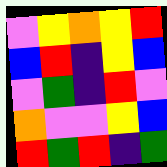[["violet", "yellow", "orange", "yellow", "red"], ["blue", "red", "indigo", "yellow", "blue"], ["violet", "green", "indigo", "red", "violet"], ["orange", "violet", "violet", "yellow", "blue"], ["red", "green", "red", "indigo", "green"]]